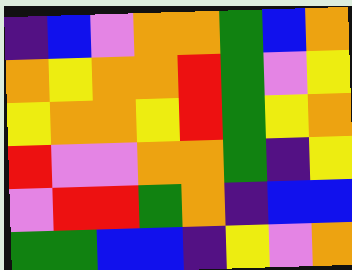[["indigo", "blue", "violet", "orange", "orange", "green", "blue", "orange"], ["orange", "yellow", "orange", "orange", "red", "green", "violet", "yellow"], ["yellow", "orange", "orange", "yellow", "red", "green", "yellow", "orange"], ["red", "violet", "violet", "orange", "orange", "green", "indigo", "yellow"], ["violet", "red", "red", "green", "orange", "indigo", "blue", "blue"], ["green", "green", "blue", "blue", "indigo", "yellow", "violet", "orange"]]